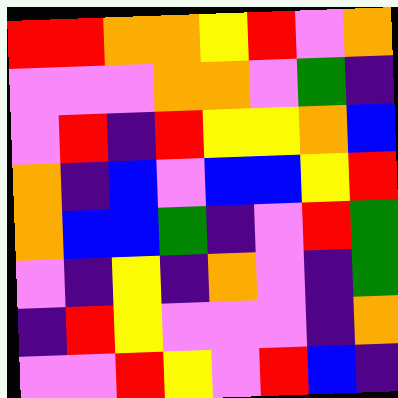[["red", "red", "orange", "orange", "yellow", "red", "violet", "orange"], ["violet", "violet", "violet", "orange", "orange", "violet", "green", "indigo"], ["violet", "red", "indigo", "red", "yellow", "yellow", "orange", "blue"], ["orange", "indigo", "blue", "violet", "blue", "blue", "yellow", "red"], ["orange", "blue", "blue", "green", "indigo", "violet", "red", "green"], ["violet", "indigo", "yellow", "indigo", "orange", "violet", "indigo", "green"], ["indigo", "red", "yellow", "violet", "violet", "violet", "indigo", "orange"], ["violet", "violet", "red", "yellow", "violet", "red", "blue", "indigo"]]